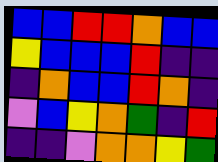[["blue", "blue", "red", "red", "orange", "blue", "blue"], ["yellow", "blue", "blue", "blue", "red", "indigo", "indigo"], ["indigo", "orange", "blue", "blue", "red", "orange", "indigo"], ["violet", "blue", "yellow", "orange", "green", "indigo", "red"], ["indigo", "indigo", "violet", "orange", "orange", "yellow", "green"]]